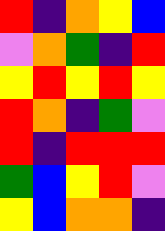[["red", "indigo", "orange", "yellow", "blue"], ["violet", "orange", "green", "indigo", "red"], ["yellow", "red", "yellow", "red", "yellow"], ["red", "orange", "indigo", "green", "violet"], ["red", "indigo", "red", "red", "red"], ["green", "blue", "yellow", "red", "violet"], ["yellow", "blue", "orange", "orange", "indigo"]]